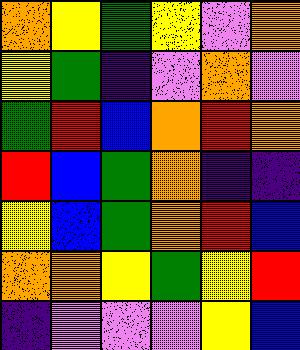[["orange", "yellow", "green", "yellow", "violet", "orange"], ["yellow", "green", "indigo", "violet", "orange", "violet"], ["green", "red", "blue", "orange", "red", "orange"], ["red", "blue", "green", "orange", "indigo", "indigo"], ["yellow", "blue", "green", "orange", "red", "blue"], ["orange", "orange", "yellow", "green", "yellow", "red"], ["indigo", "violet", "violet", "violet", "yellow", "blue"]]